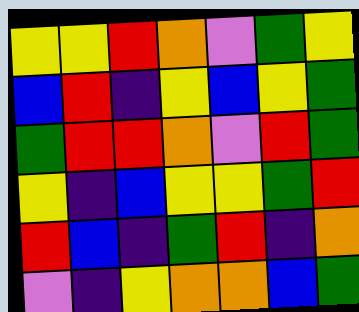[["yellow", "yellow", "red", "orange", "violet", "green", "yellow"], ["blue", "red", "indigo", "yellow", "blue", "yellow", "green"], ["green", "red", "red", "orange", "violet", "red", "green"], ["yellow", "indigo", "blue", "yellow", "yellow", "green", "red"], ["red", "blue", "indigo", "green", "red", "indigo", "orange"], ["violet", "indigo", "yellow", "orange", "orange", "blue", "green"]]